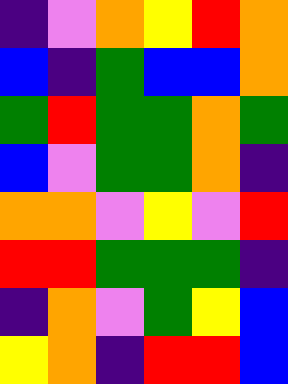[["indigo", "violet", "orange", "yellow", "red", "orange"], ["blue", "indigo", "green", "blue", "blue", "orange"], ["green", "red", "green", "green", "orange", "green"], ["blue", "violet", "green", "green", "orange", "indigo"], ["orange", "orange", "violet", "yellow", "violet", "red"], ["red", "red", "green", "green", "green", "indigo"], ["indigo", "orange", "violet", "green", "yellow", "blue"], ["yellow", "orange", "indigo", "red", "red", "blue"]]